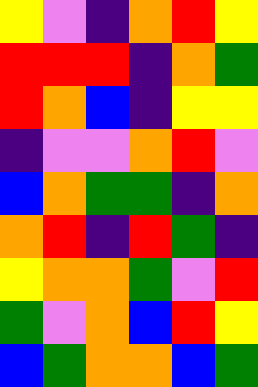[["yellow", "violet", "indigo", "orange", "red", "yellow"], ["red", "red", "red", "indigo", "orange", "green"], ["red", "orange", "blue", "indigo", "yellow", "yellow"], ["indigo", "violet", "violet", "orange", "red", "violet"], ["blue", "orange", "green", "green", "indigo", "orange"], ["orange", "red", "indigo", "red", "green", "indigo"], ["yellow", "orange", "orange", "green", "violet", "red"], ["green", "violet", "orange", "blue", "red", "yellow"], ["blue", "green", "orange", "orange", "blue", "green"]]